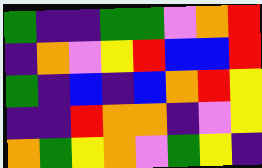[["green", "indigo", "indigo", "green", "green", "violet", "orange", "red"], ["indigo", "orange", "violet", "yellow", "red", "blue", "blue", "red"], ["green", "indigo", "blue", "indigo", "blue", "orange", "red", "yellow"], ["indigo", "indigo", "red", "orange", "orange", "indigo", "violet", "yellow"], ["orange", "green", "yellow", "orange", "violet", "green", "yellow", "indigo"]]